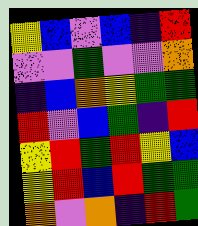[["yellow", "blue", "violet", "blue", "indigo", "red"], ["violet", "violet", "green", "violet", "violet", "orange"], ["indigo", "blue", "orange", "yellow", "green", "green"], ["red", "violet", "blue", "green", "indigo", "red"], ["yellow", "red", "green", "red", "yellow", "blue"], ["yellow", "red", "blue", "red", "green", "green"], ["orange", "violet", "orange", "indigo", "red", "green"]]